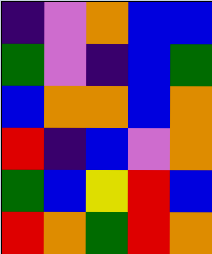[["indigo", "violet", "orange", "blue", "blue"], ["green", "violet", "indigo", "blue", "green"], ["blue", "orange", "orange", "blue", "orange"], ["red", "indigo", "blue", "violet", "orange"], ["green", "blue", "yellow", "red", "blue"], ["red", "orange", "green", "red", "orange"]]